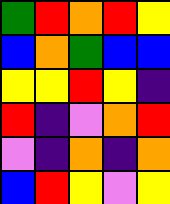[["green", "red", "orange", "red", "yellow"], ["blue", "orange", "green", "blue", "blue"], ["yellow", "yellow", "red", "yellow", "indigo"], ["red", "indigo", "violet", "orange", "red"], ["violet", "indigo", "orange", "indigo", "orange"], ["blue", "red", "yellow", "violet", "yellow"]]